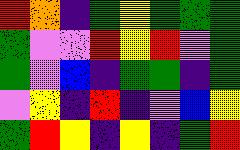[["red", "orange", "indigo", "green", "yellow", "green", "green", "green"], ["green", "violet", "violet", "red", "yellow", "red", "violet", "green"], ["green", "violet", "blue", "indigo", "green", "green", "indigo", "green"], ["violet", "yellow", "indigo", "red", "indigo", "violet", "blue", "yellow"], ["green", "red", "yellow", "indigo", "yellow", "indigo", "green", "red"]]